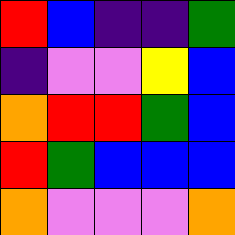[["red", "blue", "indigo", "indigo", "green"], ["indigo", "violet", "violet", "yellow", "blue"], ["orange", "red", "red", "green", "blue"], ["red", "green", "blue", "blue", "blue"], ["orange", "violet", "violet", "violet", "orange"]]